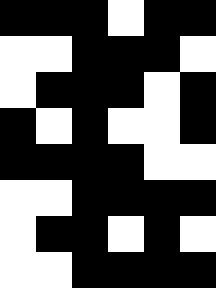[["black", "black", "black", "white", "black", "black"], ["white", "white", "black", "black", "black", "white"], ["white", "black", "black", "black", "white", "black"], ["black", "white", "black", "white", "white", "black"], ["black", "black", "black", "black", "white", "white"], ["white", "white", "black", "black", "black", "black"], ["white", "black", "black", "white", "black", "white"], ["white", "white", "black", "black", "black", "black"]]